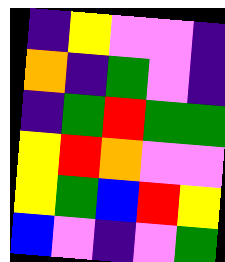[["indigo", "yellow", "violet", "violet", "indigo"], ["orange", "indigo", "green", "violet", "indigo"], ["indigo", "green", "red", "green", "green"], ["yellow", "red", "orange", "violet", "violet"], ["yellow", "green", "blue", "red", "yellow"], ["blue", "violet", "indigo", "violet", "green"]]